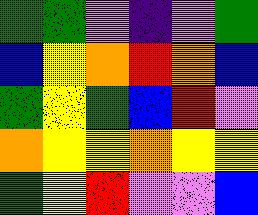[["green", "green", "violet", "indigo", "violet", "green"], ["blue", "yellow", "orange", "red", "orange", "blue"], ["green", "yellow", "green", "blue", "red", "violet"], ["orange", "yellow", "yellow", "orange", "yellow", "yellow"], ["green", "yellow", "red", "violet", "violet", "blue"]]